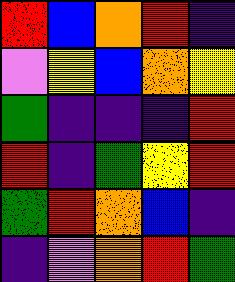[["red", "blue", "orange", "red", "indigo"], ["violet", "yellow", "blue", "orange", "yellow"], ["green", "indigo", "indigo", "indigo", "red"], ["red", "indigo", "green", "yellow", "red"], ["green", "red", "orange", "blue", "indigo"], ["indigo", "violet", "orange", "red", "green"]]